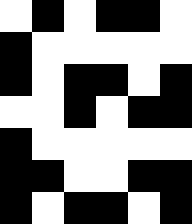[["white", "black", "white", "black", "black", "white"], ["black", "white", "white", "white", "white", "white"], ["black", "white", "black", "black", "white", "black"], ["white", "white", "black", "white", "black", "black"], ["black", "white", "white", "white", "white", "white"], ["black", "black", "white", "white", "black", "black"], ["black", "white", "black", "black", "white", "black"]]